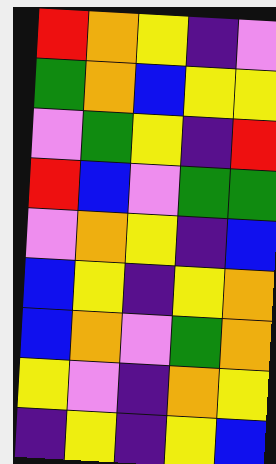[["red", "orange", "yellow", "indigo", "violet"], ["green", "orange", "blue", "yellow", "yellow"], ["violet", "green", "yellow", "indigo", "red"], ["red", "blue", "violet", "green", "green"], ["violet", "orange", "yellow", "indigo", "blue"], ["blue", "yellow", "indigo", "yellow", "orange"], ["blue", "orange", "violet", "green", "orange"], ["yellow", "violet", "indigo", "orange", "yellow"], ["indigo", "yellow", "indigo", "yellow", "blue"]]